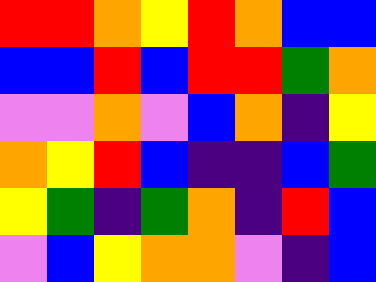[["red", "red", "orange", "yellow", "red", "orange", "blue", "blue"], ["blue", "blue", "red", "blue", "red", "red", "green", "orange"], ["violet", "violet", "orange", "violet", "blue", "orange", "indigo", "yellow"], ["orange", "yellow", "red", "blue", "indigo", "indigo", "blue", "green"], ["yellow", "green", "indigo", "green", "orange", "indigo", "red", "blue"], ["violet", "blue", "yellow", "orange", "orange", "violet", "indigo", "blue"]]